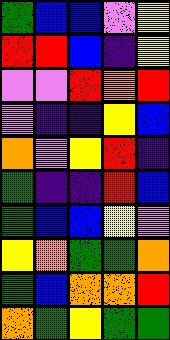[["green", "blue", "blue", "violet", "yellow"], ["red", "red", "blue", "indigo", "yellow"], ["violet", "violet", "red", "orange", "red"], ["violet", "indigo", "indigo", "yellow", "blue"], ["orange", "violet", "yellow", "red", "indigo"], ["green", "indigo", "indigo", "red", "blue"], ["green", "blue", "blue", "yellow", "violet"], ["yellow", "orange", "green", "green", "orange"], ["green", "blue", "orange", "orange", "red"], ["orange", "green", "yellow", "green", "green"]]